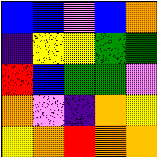[["blue", "blue", "violet", "blue", "orange"], ["indigo", "yellow", "yellow", "green", "green"], ["red", "blue", "green", "green", "violet"], ["orange", "violet", "indigo", "orange", "yellow"], ["yellow", "orange", "red", "orange", "orange"]]